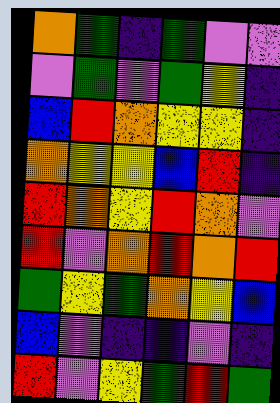[["orange", "green", "indigo", "green", "violet", "violet"], ["violet", "green", "violet", "green", "yellow", "indigo"], ["blue", "red", "orange", "yellow", "yellow", "indigo"], ["orange", "yellow", "yellow", "blue", "red", "indigo"], ["red", "orange", "yellow", "red", "orange", "violet"], ["red", "violet", "orange", "red", "orange", "red"], ["green", "yellow", "green", "orange", "yellow", "blue"], ["blue", "violet", "indigo", "indigo", "violet", "indigo"], ["red", "violet", "yellow", "green", "red", "green"]]